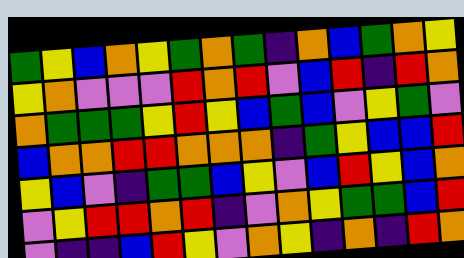[["green", "yellow", "blue", "orange", "yellow", "green", "orange", "green", "indigo", "orange", "blue", "green", "orange", "yellow"], ["yellow", "orange", "violet", "violet", "violet", "red", "orange", "red", "violet", "blue", "red", "indigo", "red", "orange"], ["orange", "green", "green", "green", "yellow", "red", "yellow", "blue", "green", "blue", "violet", "yellow", "green", "violet"], ["blue", "orange", "orange", "red", "red", "orange", "orange", "orange", "indigo", "green", "yellow", "blue", "blue", "red"], ["yellow", "blue", "violet", "indigo", "green", "green", "blue", "yellow", "violet", "blue", "red", "yellow", "blue", "orange"], ["violet", "yellow", "red", "red", "orange", "red", "indigo", "violet", "orange", "yellow", "green", "green", "blue", "red"], ["violet", "indigo", "indigo", "blue", "red", "yellow", "violet", "orange", "yellow", "indigo", "orange", "indigo", "red", "orange"]]